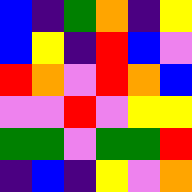[["blue", "indigo", "green", "orange", "indigo", "yellow"], ["blue", "yellow", "indigo", "red", "blue", "violet"], ["red", "orange", "violet", "red", "orange", "blue"], ["violet", "violet", "red", "violet", "yellow", "yellow"], ["green", "green", "violet", "green", "green", "red"], ["indigo", "blue", "indigo", "yellow", "violet", "orange"]]